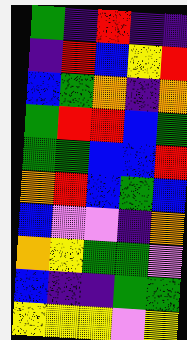[["green", "indigo", "red", "indigo", "indigo"], ["indigo", "red", "blue", "yellow", "red"], ["blue", "green", "orange", "indigo", "orange"], ["green", "red", "red", "blue", "green"], ["green", "green", "blue", "blue", "red"], ["orange", "red", "blue", "green", "blue"], ["blue", "violet", "violet", "indigo", "orange"], ["orange", "yellow", "green", "green", "violet"], ["blue", "indigo", "indigo", "green", "green"], ["yellow", "yellow", "yellow", "violet", "yellow"]]